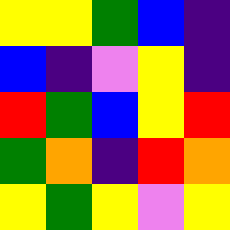[["yellow", "yellow", "green", "blue", "indigo"], ["blue", "indigo", "violet", "yellow", "indigo"], ["red", "green", "blue", "yellow", "red"], ["green", "orange", "indigo", "red", "orange"], ["yellow", "green", "yellow", "violet", "yellow"]]